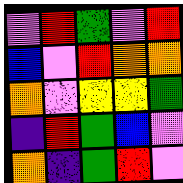[["violet", "red", "green", "violet", "red"], ["blue", "violet", "red", "orange", "orange"], ["orange", "violet", "yellow", "yellow", "green"], ["indigo", "red", "green", "blue", "violet"], ["orange", "indigo", "green", "red", "violet"]]